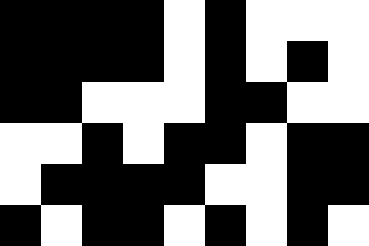[["black", "black", "black", "black", "white", "black", "white", "white", "white"], ["black", "black", "black", "black", "white", "black", "white", "black", "white"], ["black", "black", "white", "white", "white", "black", "black", "white", "white"], ["white", "white", "black", "white", "black", "black", "white", "black", "black"], ["white", "black", "black", "black", "black", "white", "white", "black", "black"], ["black", "white", "black", "black", "white", "black", "white", "black", "white"]]